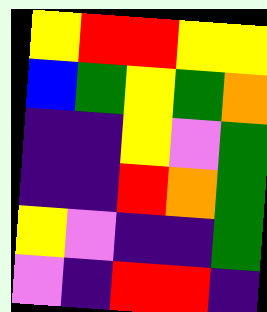[["yellow", "red", "red", "yellow", "yellow"], ["blue", "green", "yellow", "green", "orange"], ["indigo", "indigo", "yellow", "violet", "green"], ["indigo", "indigo", "red", "orange", "green"], ["yellow", "violet", "indigo", "indigo", "green"], ["violet", "indigo", "red", "red", "indigo"]]